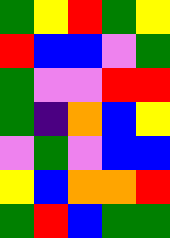[["green", "yellow", "red", "green", "yellow"], ["red", "blue", "blue", "violet", "green"], ["green", "violet", "violet", "red", "red"], ["green", "indigo", "orange", "blue", "yellow"], ["violet", "green", "violet", "blue", "blue"], ["yellow", "blue", "orange", "orange", "red"], ["green", "red", "blue", "green", "green"]]